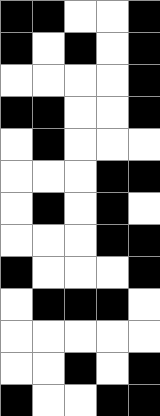[["black", "black", "white", "white", "black"], ["black", "white", "black", "white", "black"], ["white", "white", "white", "white", "black"], ["black", "black", "white", "white", "black"], ["white", "black", "white", "white", "white"], ["white", "white", "white", "black", "black"], ["white", "black", "white", "black", "white"], ["white", "white", "white", "black", "black"], ["black", "white", "white", "white", "black"], ["white", "black", "black", "black", "white"], ["white", "white", "white", "white", "white"], ["white", "white", "black", "white", "black"], ["black", "white", "white", "black", "black"]]